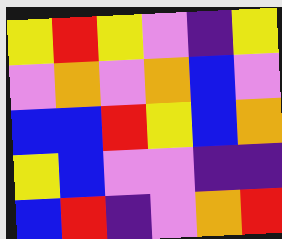[["yellow", "red", "yellow", "violet", "indigo", "yellow"], ["violet", "orange", "violet", "orange", "blue", "violet"], ["blue", "blue", "red", "yellow", "blue", "orange"], ["yellow", "blue", "violet", "violet", "indigo", "indigo"], ["blue", "red", "indigo", "violet", "orange", "red"]]